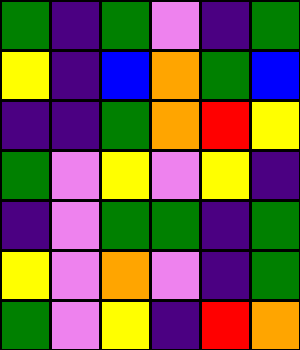[["green", "indigo", "green", "violet", "indigo", "green"], ["yellow", "indigo", "blue", "orange", "green", "blue"], ["indigo", "indigo", "green", "orange", "red", "yellow"], ["green", "violet", "yellow", "violet", "yellow", "indigo"], ["indigo", "violet", "green", "green", "indigo", "green"], ["yellow", "violet", "orange", "violet", "indigo", "green"], ["green", "violet", "yellow", "indigo", "red", "orange"]]